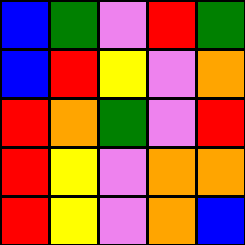[["blue", "green", "violet", "red", "green"], ["blue", "red", "yellow", "violet", "orange"], ["red", "orange", "green", "violet", "red"], ["red", "yellow", "violet", "orange", "orange"], ["red", "yellow", "violet", "orange", "blue"]]